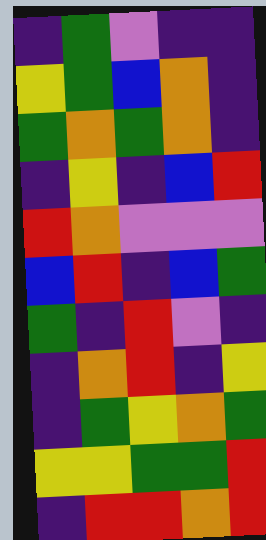[["indigo", "green", "violet", "indigo", "indigo"], ["yellow", "green", "blue", "orange", "indigo"], ["green", "orange", "green", "orange", "indigo"], ["indigo", "yellow", "indigo", "blue", "red"], ["red", "orange", "violet", "violet", "violet"], ["blue", "red", "indigo", "blue", "green"], ["green", "indigo", "red", "violet", "indigo"], ["indigo", "orange", "red", "indigo", "yellow"], ["indigo", "green", "yellow", "orange", "green"], ["yellow", "yellow", "green", "green", "red"], ["indigo", "red", "red", "orange", "red"]]